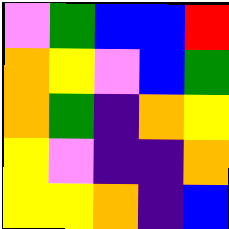[["violet", "green", "blue", "blue", "red"], ["orange", "yellow", "violet", "blue", "green"], ["orange", "green", "indigo", "orange", "yellow"], ["yellow", "violet", "indigo", "indigo", "orange"], ["yellow", "yellow", "orange", "indigo", "blue"]]